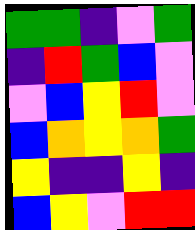[["green", "green", "indigo", "violet", "green"], ["indigo", "red", "green", "blue", "violet"], ["violet", "blue", "yellow", "red", "violet"], ["blue", "orange", "yellow", "orange", "green"], ["yellow", "indigo", "indigo", "yellow", "indigo"], ["blue", "yellow", "violet", "red", "red"]]